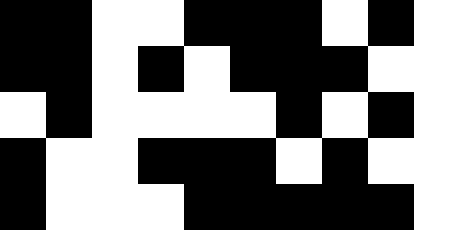[["black", "black", "white", "white", "black", "black", "black", "white", "black", "white"], ["black", "black", "white", "black", "white", "black", "black", "black", "white", "white"], ["white", "black", "white", "white", "white", "white", "black", "white", "black", "white"], ["black", "white", "white", "black", "black", "black", "white", "black", "white", "white"], ["black", "white", "white", "white", "black", "black", "black", "black", "black", "white"]]